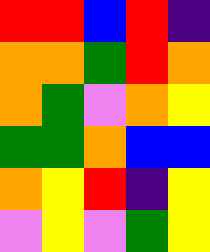[["red", "red", "blue", "red", "indigo"], ["orange", "orange", "green", "red", "orange"], ["orange", "green", "violet", "orange", "yellow"], ["green", "green", "orange", "blue", "blue"], ["orange", "yellow", "red", "indigo", "yellow"], ["violet", "yellow", "violet", "green", "yellow"]]